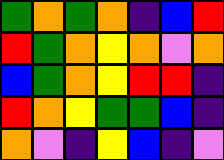[["green", "orange", "green", "orange", "indigo", "blue", "red"], ["red", "green", "orange", "yellow", "orange", "violet", "orange"], ["blue", "green", "orange", "yellow", "red", "red", "indigo"], ["red", "orange", "yellow", "green", "green", "blue", "indigo"], ["orange", "violet", "indigo", "yellow", "blue", "indigo", "violet"]]